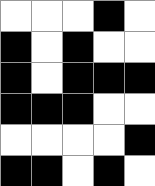[["white", "white", "white", "black", "white"], ["black", "white", "black", "white", "white"], ["black", "white", "black", "black", "black"], ["black", "black", "black", "white", "white"], ["white", "white", "white", "white", "black"], ["black", "black", "white", "black", "white"]]